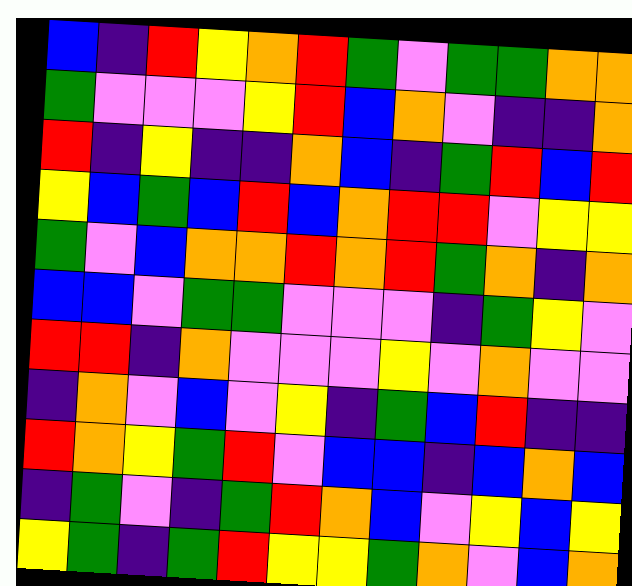[["blue", "indigo", "red", "yellow", "orange", "red", "green", "violet", "green", "green", "orange", "orange"], ["green", "violet", "violet", "violet", "yellow", "red", "blue", "orange", "violet", "indigo", "indigo", "orange"], ["red", "indigo", "yellow", "indigo", "indigo", "orange", "blue", "indigo", "green", "red", "blue", "red"], ["yellow", "blue", "green", "blue", "red", "blue", "orange", "red", "red", "violet", "yellow", "yellow"], ["green", "violet", "blue", "orange", "orange", "red", "orange", "red", "green", "orange", "indigo", "orange"], ["blue", "blue", "violet", "green", "green", "violet", "violet", "violet", "indigo", "green", "yellow", "violet"], ["red", "red", "indigo", "orange", "violet", "violet", "violet", "yellow", "violet", "orange", "violet", "violet"], ["indigo", "orange", "violet", "blue", "violet", "yellow", "indigo", "green", "blue", "red", "indigo", "indigo"], ["red", "orange", "yellow", "green", "red", "violet", "blue", "blue", "indigo", "blue", "orange", "blue"], ["indigo", "green", "violet", "indigo", "green", "red", "orange", "blue", "violet", "yellow", "blue", "yellow"], ["yellow", "green", "indigo", "green", "red", "yellow", "yellow", "green", "orange", "violet", "blue", "orange"]]